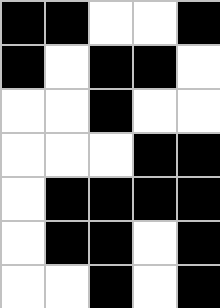[["black", "black", "white", "white", "black"], ["black", "white", "black", "black", "white"], ["white", "white", "black", "white", "white"], ["white", "white", "white", "black", "black"], ["white", "black", "black", "black", "black"], ["white", "black", "black", "white", "black"], ["white", "white", "black", "white", "black"]]